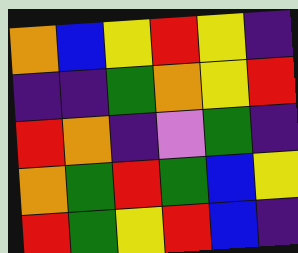[["orange", "blue", "yellow", "red", "yellow", "indigo"], ["indigo", "indigo", "green", "orange", "yellow", "red"], ["red", "orange", "indigo", "violet", "green", "indigo"], ["orange", "green", "red", "green", "blue", "yellow"], ["red", "green", "yellow", "red", "blue", "indigo"]]